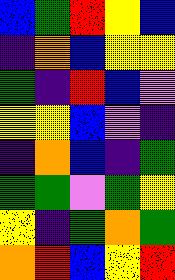[["blue", "green", "red", "yellow", "blue"], ["indigo", "orange", "blue", "yellow", "yellow"], ["green", "indigo", "red", "blue", "violet"], ["yellow", "yellow", "blue", "violet", "indigo"], ["indigo", "orange", "blue", "indigo", "green"], ["green", "green", "violet", "green", "yellow"], ["yellow", "indigo", "green", "orange", "green"], ["orange", "red", "blue", "yellow", "red"]]